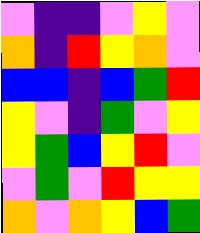[["violet", "indigo", "indigo", "violet", "yellow", "violet"], ["orange", "indigo", "red", "yellow", "orange", "violet"], ["blue", "blue", "indigo", "blue", "green", "red"], ["yellow", "violet", "indigo", "green", "violet", "yellow"], ["yellow", "green", "blue", "yellow", "red", "violet"], ["violet", "green", "violet", "red", "yellow", "yellow"], ["orange", "violet", "orange", "yellow", "blue", "green"]]